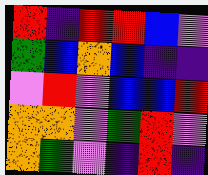[["red", "indigo", "red", "red", "blue", "violet"], ["green", "blue", "orange", "blue", "indigo", "indigo"], ["violet", "red", "violet", "blue", "blue", "red"], ["orange", "orange", "violet", "green", "red", "violet"], ["orange", "green", "violet", "indigo", "red", "indigo"]]